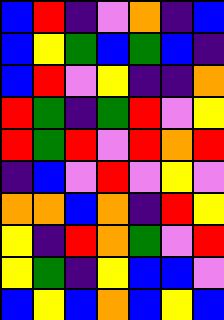[["blue", "red", "indigo", "violet", "orange", "indigo", "blue"], ["blue", "yellow", "green", "blue", "green", "blue", "indigo"], ["blue", "red", "violet", "yellow", "indigo", "indigo", "orange"], ["red", "green", "indigo", "green", "red", "violet", "yellow"], ["red", "green", "red", "violet", "red", "orange", "red"], ["indigo", "blue", "violet", "red", "violet", "yellow", "violet"], ["orange", "orange", "blue", "orange", "indigo", "red", "yellow"], ["yellow", "indigo", "red", "orange", "green", "violet", "red"], ["yellow", "green", "indigo", "yellow", "blue", "blue", "violet"], ["blue", "yellow", "blue", "orange", "blue", "yellow", "blue"]]